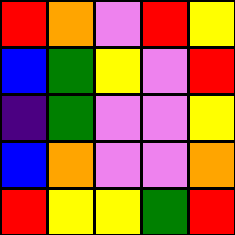[["red", "orange", "violet", "red", "yellow"], ["blue", "green", "yellow", "violet", "red"], ["indigo", "green", "violet", "violet", "yellow"], ["blue", "orange", "violet", "violet", "orange"], ["red", "yellow", "yellow", "green", "red"]]